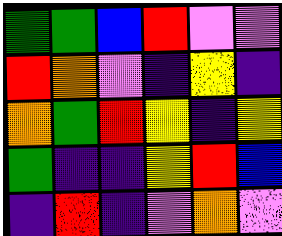[["green", "green", "blue", "red", "violet", "violet"], ["red", "orange", "violet", "indigo", "yellow", "indigo"], ["orange", "green", "red", "yellow", "indigo", "yellow"], ["green", "indigo", "indigo", "yellow", "red", "blue"], ["indigo", "red", "indigo", "violet", "orange", "violet"]]